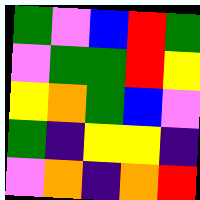[["green", "violet", "blue", "red", "green"], ["violet", "green", "green", "red", "yellow"], ["yellow", "orange", "green", "blue", "violet"], ["green", "indigo", "yellow", "yellow", "indigo"], ["violet", "orange", "indigo", "orange", "red"]]